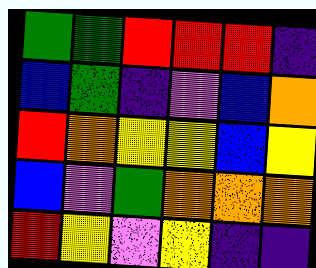[["green", "green", "red", "red", "red", "indigo"], ["blue", "green", "indigo", "violet", "blue", "orange"], ["red", "orange", "yellow", "yellow", "blue", "yellow"], ["blue", "violet", "green", "orange", "orange", "orange"], ["red", "yellow", "violet", "yellow", "indigo", "indigo"]]